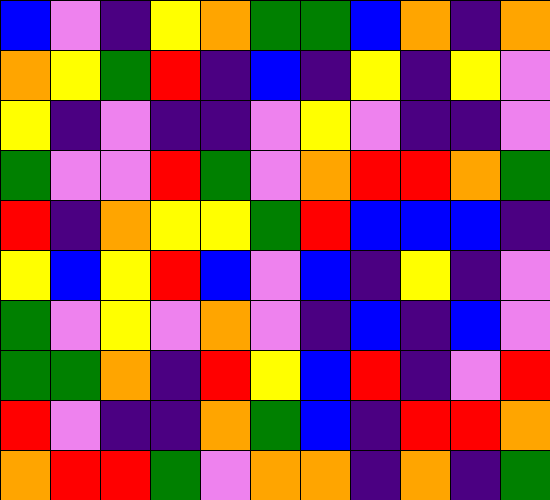[["blue", "violet", "indigo", "yellow", "orange", "green", "green", "blue", "orange", "indigo", "orange"], ["orange", "yellow", "green", "red", "indigo", "blue", "indigo", "yellow", "indigo", "yellow", "violet"], ["yellow", "indigo", "violet", "indigo", "indigo", "violet", "yellow", "violet", "indigo", "indigo", "violet"], ["green", "violet", "violet", "red", "green", "violet", "orange", "red", "red", "orange", "green"], ["red", "indigo", "orange", "yellow", "yellow", "green", "red", "blue", "blue", "blue", "indigo"], ["yellow", "blue", "yellow", "red", "blue", "violet", "blue", "indigo", "yellow", "indigo", "violet"], ["green", "violet", "yellow", "violet", "orange", "violet", "indigo", "blue", "indigo", "blue", "violet"], ["green", "green", "orange", "indigo", "red", "yellow", "blue", "red", "indigo", "violet", "red"], ["red", "violet", "indigo", "indigo", "orange", "green", "blue", "indigo", "red", "red", "orange"], ["orange", "red", "red", "green", "violet", "orange", "orange", "indigo", "orange", "indigo", "green"]]